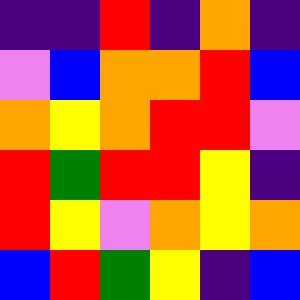[["indigo", "indigo", "red", "indigo", "orange", "indigo"], ["violet", "blue", "orange", "orange", "red", "blue"], ["orange", "yellow", "orange", "red", "red", "violet"], ["red", "green", "red", "red", "yellow", "indigo"], ["red", "yellow", "violet", "orange", "yellow", "orange"], ["blue", "red", "green", "yellow", "indigo", "blue"]]